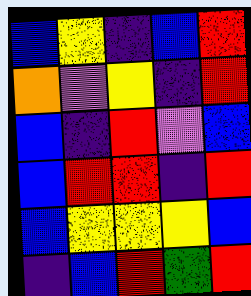[["blue", "yellow", "indigo", "blue", "red"], ["orange", "violet", "yellow", "indigo", "red"], ["blue", "indigo", "red", "violet", "blue"], ["blue", "red", "red", "indigo", "red"], ["blue", "yellow", "yellow", "yellow", "blue"], ["indigo", "blue", "red", "green", "red"]]